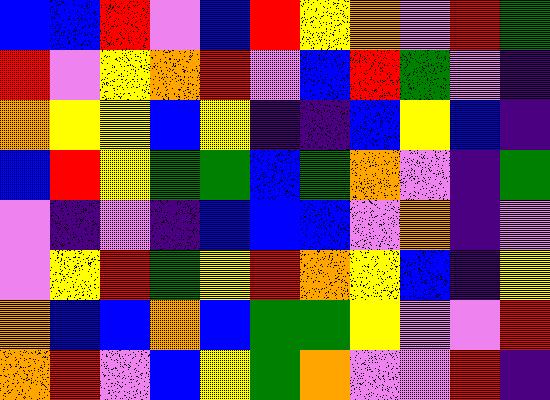[["blue", "blue", "red", "violet", "blue", "red", "yellow", "orange", "violet", "red", "green"], ["red", "violet", "yellow", "orange", "red", "violet", "blue", "red", "green", "violet", "indigo"], ["orange", "yellow", "yellow", "blue", "yellow", "indigo", "indigo", "blue", "yellow", "blue", "indigo"], ["blue", "red", "yellow", "green", "green", "blue", "green", "orange", "violet", "indigo", "green"], ["violet", "indigo", "violet", "indigo", "blue", "blue", "blue", "violet", "orange", "indigo", "violet"], ["violet", "yellow", "red", "green", "yellow", "red", "orange", "yellow", "blue", "indigo", "yellow"], ["orange", "blue", "blue", "orange", "blue", "green", "green", "yellow", "violet", "violet", "red"], ["orange", "red", "violet", "blue", "yellow", "green", "orange", "violet", "violet", "red", "indigo"]]